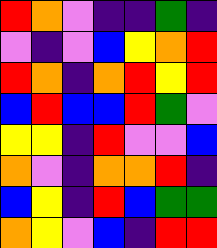[["red", "orange", "violet", "indigo", "indigo", "green", "indigo"], ["violet", "indigo", "violet", "blue", "yellow", "orange", "red"], ["red", "orange", "indigo", "orange", "red", "yellow", "red"], ["blue", "red", "blue", "blue", "red", "green", "violet"], ["yellow", "yellow", "indigo", "red", "violet", "violet", "blue"], ["orange", "violet", "indigo", "orange", "orange", "red", "indigo"], ["blue", "yellow", "indigo", "red", "blue", "green", "green"], ["orange", "yellow", "violet", "blue", "indigo", "red", "red"]]